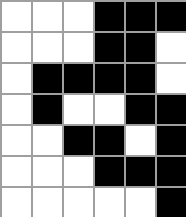[["white", "white", "white", "black", "black", "black"], ["white", "white", "white", "black", "black", "white"], ["white", "black", "black", "black", "black", "white"], ["white", "black", "white", "white", "black", "black"], ["white", "white", "black", "black", "white", "black"], ["white", "white", "white", "black", "black", "black"], ["white", "white", "white", "white", "white", "black"]]